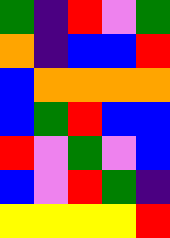[["green", "indigo", "red", "violet", "green"], ["orange", "indigo", "blue", "blue", "red"], ["blue", "orange", "orange", "orange", "orange"], ["blue", "green", "red", "blue", "blue"], ["red", "violet", "green", "violet", "blue"], ["blue", "violet", "red", "green", "indigo"], ["yellow", "yellow", "yellow", "yellow", "red"]]